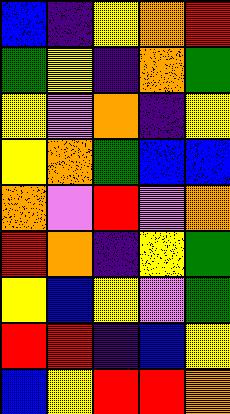[["blue", "indigo", "yellow", "orange", "red"], ["green", "yellow", "indigo", "orange", "green"], ["yellow", "violet", "orange", "indigo", "yellow"], ["yellow", "orange", "green", "blue", "blue"], ["orange", "violet", "red", "violet", "orange"], ["red", "orange", "indigo", "yellow", "green"], ["yellow", "blue", "yellow", "violet", "green"], ["red", "red", "indigo", "blue", "yellow"], ["blue", "yellow", "red", "red", "orange"]]